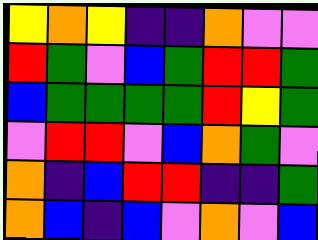[["yellow", "orange", "yellow", "indigo", "indigo", "orange", "violet", "violet"], ["red", "green", "violet", "blue", "green", "red", "red", "green"], ["blue", "green", "green", "green", "green", "red", "yellow", "green"], ["violet", "red", "red", "violet", "blue", "orange", "green", "violet"], ["orange", "indigo", "blue", "red", "red", "indigo", "indigo", "green"], ["orange", "blue", "indigo", "blue", "violet", "orange", "violet", "blue"]]